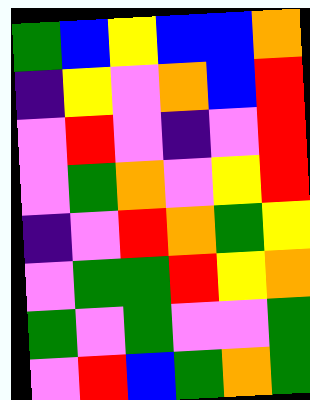[["green", "blue", "yellow", "blue", "blue", "orange"], ["indigo", "yellow", "violet", "orange", "blue", "red"], ["violet", "red", "violet", "indigo", "violet", "red"], ["violet", "green", "orange", "violet", "yellow", "red"], ["indigo", "violet", "red", "orange", "green", "yellow"], ["violet", "green", "green", "red", "yellow", "orange"], ["green", "violet", "green", "violet", "violet", "green"], ["violet", "red", "blue", "green", "orange", "green"]]